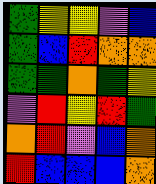[["green", "yellow", "yellow", "violet", "blue"], ["green", "blue", "red", "orange", "orange"], ["green", "green", "orange", "green", "yellow"], ["violet", "red", "yellow", "red", "green"], ["orange", "red", "violet", "blue", "orange"], ["red", "blue", "blue", "blue", "orange"]]